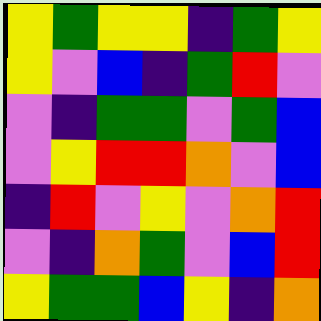[["yellow", "green", "yellow", "yellow", "indigo", "green", "yellow"], ["yellow", "violet", "blue", "indigo", "green", "red", "violet"], ["violet", "indigo", "green", "green", "violet", "green", "blue"], ["violet", "yellow", "red", "red", "orange", "violet", "blue"], ["indigo", "red", "violet", "yellow", "violet", "orange", "red"], ["violet", "indigo", "orange", "green", "violet", "blue", "red"], ["yellow", "green", "green", "blue", "yellow", "indigo", "orange"]]